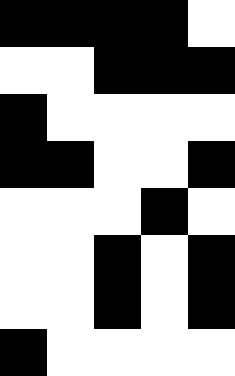[["black", "black", "black", "black", "white"], ["white", "white", "black", "black", "black"], ["black", "white", "white", "white", "white"], ["black", "black", "white", "white", "black"], ["white", "white", "white", "black", "white"], ["white", "white", "black", "white", "black"], ["white", "white", "black", "white", "black"], ["black", "white", "white", "white", "white"]]